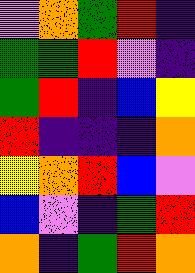[["violet", "orange", "green", "red", "indigo"], ["green", "green", "red", "violet", "indigo"], ["green", "red", "indigo", "blue", "yellow"], ["red", "indigo", "indigo", "indigo", "orange"], ["yellow", "orange", "red", "blue", "violet"], ["blue", "violet", "indigo", "green", "red"], ["orange", "indigo", "green", "red", "orange"]]